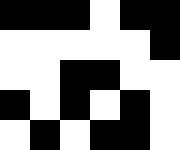[["black", "black", "black", "white", "black", "black"], ["white", "white", "white", "white", "white", "black"], ["white", "white", "black", "black", "white", "white"], ["black", "white", "black", "white", "black", "white"], ["white", "black", "white", "black", "black", "white"]]